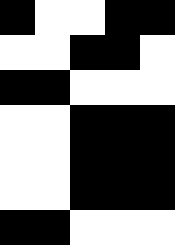[["black", "white", "white", "black", "black"], ["white", "white", "black", "black", "white"], ["black", "black", "white", "white", "white"], ["white", "white", "black", "black", "black"], ["white", "white", "black", "black", "black"], ["white", "white", "black", "black", "black"], ["black", "black", "white", "white", "white"]]